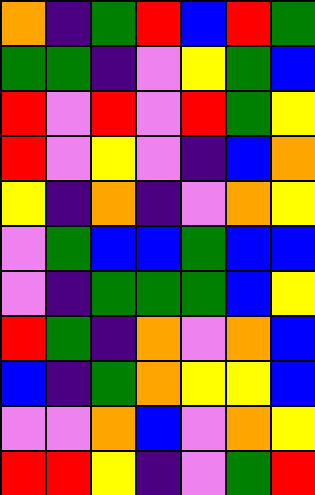[["orange", "indigo", "green", "red", "blue", "red", "green"], ["green", "green", "indigo", "violet", "yellow", "green", "blue"], ["red", "violet", "red", "violet", "red", "green", "yellow"], ["red", "violet", "yellow", "violet", "indigo", "blue", "orange"], ["yellow", "indigo", "orange", "indigo", "violet", "orange", "yellow"], ["violet", "green", "blue", "blue", "green", "blue", "blue"], ["violet", "indigo", "green", "green", "green", "blue", "yellow"], ["red", "green", "indigo", "orange", "violet", "orange", "blue"], ["blue", "indigo", "green", "orange", "yellow", "yellow", "blue"], ["violet", "violet", "orange", "blue", "violet", "orange", "yellow"], ["red", "red", "yellow", "indigo", "violet", "green", "red"]]